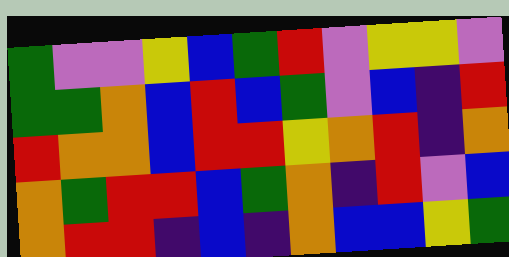[["green", "violet", "violet", "yellow", "blue", "green", "red", "violet", "yellow", "yellow", "violet"], ["green", "green", "orange", "blue", "red", "blue", "green", "violet", "blue", "indigo", "red"], ["red", "orange", "orange", "blue", "red", "red", "yellow", "orange", "red", "indigo", "orange"], ["orange", "green", "red", "red", "blue", "green", "orange", "indigo", "red", "violet", "blue"], ["orange", "red", "red", "indigo", "blue", "indigo", "orange", "blue", "blue", "yellow", "green"]]